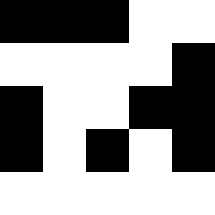[["black", "black", "black", "white", "white"], ["white", "white", "white", "white", "black"], ["black", "white", "white", "black", "black"], ["black", "white", "black", "white", "black"], ["white", "white", "white", "white", "white"]]